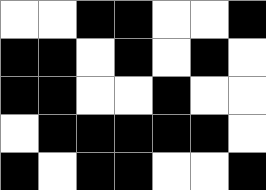[["white", "white", "black", "black", "white", "white", "black"], ["black", "black", "white", "black", "white", "black", "white"], ["black", "black", "white", "white", "black", "white", "white"], ["white", "black", "black", "black", "black", "black", "white"], ["black", "white", "black", "black", "white", "white", "black"]]